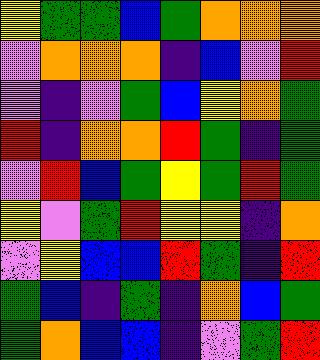[["yellow", "green", "green", "blue", "green", "orange", "orange", "orange"], ["violet", "orange", "orange", "orange", "indigo", "blue", "violet", "red"], ["violet", "indigo", "violet", "green", "blue", "yellow", "orange", "green"], ["red", "indigo", "orange", "orange", "red", "green", "indigo", "green"], ["violet", "red", "blue", "green", "yellow", "green", "red", "green"], ["yellow", "violet", "green", "red", "yellow", "yellow", "indigo", "orange"], ["violet", "yellow", "blue", "blue", "red", "green", "indigo", "red"], ["green", "blue", "indigo", "green", "indigo", "orange", "blue", "green"], ["green", "orange", "blue", "blue", "indigo", "violet", "green", "red"]]